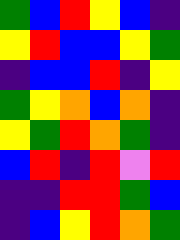[["green", "blue", "red", "yellow", "blue", "indigo"], ["yellow", "red", "blue", "blue", "yellow", "green"], ["indigo", "blue", "blue", "red", "indigo", "yellow"], ["green", "yellow", "orange", "blue", "orange", "indigo"], ["yellow", "green", "red", "orange", "green", "indigo"], ["blue", "red", "indigo", "red", "violet", "red"], ["indigo", "indigo", "red", "red", "green", "blue"], ["indigo", "blue", "yellow", "red", "orange", "green"]]